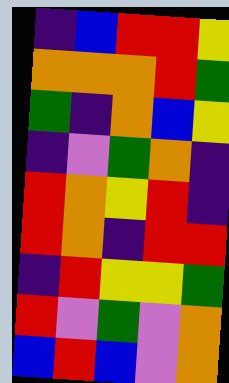[["indigo", "blue", "red", "red", "yellow"], ["orange", "orange", "orange", "red", "green"], ["green", "indigo", "orange", "blue", "yellow"], ["indigo", "violet", "green", "orange", "indigo"], ["red", "orange", "yellow", "red", "indigo"], ["red", "orange", "indigo", "red", "red"], ["indigo", "red", "yellow", "yellow", "green"], ["red", "violet", "green", "violet", "orange"], ["blue", "red", "blue", "violet", "orange"]]